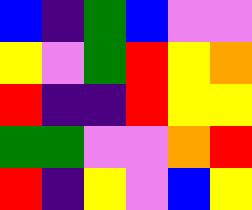[["blue", "indigo", "green", "blue", "violet", "violet"], ["yellow", "violet", "green", "red", "yellow", "orange"], ["red", "indigo", "indigo", "red", "yellow", "yellow"], ["green", "green", "violet", "violet", "orange", "red"], ["red", "indigo", "yellow", "violet", "blue", "yellow"]]